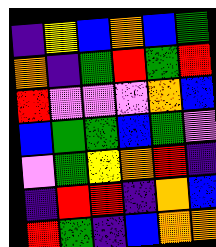[["indigo", "yellow", "blue", "orange", "blue", "green"], ["orange", "indigo", "green", "red", "green", "red"], ["red", "violet", "violet", "violet", "orange", "blue"], ["blue", "green", "green", "blue", "green", "violet"], ["violet", "green", "yellow", "orange", "red", "indigo"], ["indigo", "red", "red", "indigo", "orange", "blue"], ["red", "green", "indigo", "blue", "orange", "orange"]]